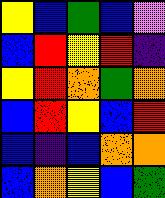[["yellow", "blue", "green", "blue", "violet"], ["blue", "red", "yellow", "red", "indigo"], ["yellow", "red", "orange", "green", "orange"], ["blue", "red", "yellow", "blue", "red"], ["blue", "indigo", "blue", "orange", "orange"], ["blue", "orange", "yellow", "blue", "green"]]